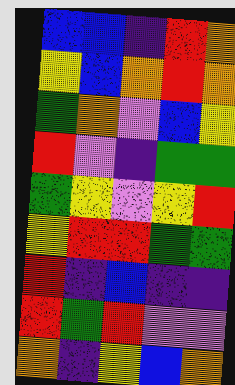[["blue", "blue", "indigo", "red", "orange"], ["yellow", "blue", "orange", "red", "orange"], ["green", "orange", "violet", "blue", "yellow"], ["red", "violet", "indigo", "green", "green"], ["green", "yellow", "violet", "yellow", "red"], ["yellow", "red", "red", "green", "green"], ["red", "indigo", "blue", "indigo", "indigo"], ["red", "green", "red", "violet", "violet"], ["orange", "indigo", "yellow", "blue", "orange"]]